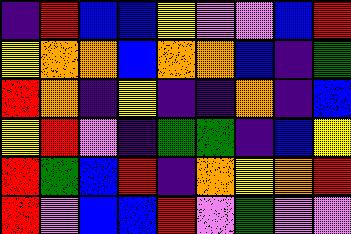[["indigo", "red", "blue", "blue", "yellow", "violet", "violet", "blue", "red"], ["yellow", "orange", "orange", "blue", "orange", "orange", "blue", "indigo", "green"], ["red", "orange", "indigo", "yellow", "indigo", "indigo", "orange", "indigo", "blue"], ["yellow", "red", "violet", "indigo", "green", "green", "indigo", "blue", "yellow"], ["red", "green", "blue", "red", "indigo", "orange", "yellow", "orange", "red"], ["red", "violet", "blue", "blue", "red", "violet", "green", "violet", "violet"]]